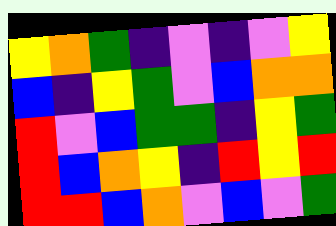[["yellow", "orange", "green", "indigo", "violet", "indigo", "violet", "yellow"], ["blue", "indigo", "yellow", "green", "violet", "blue", "orange", "orange"], ["red", "violet", "blue", "green", "green", "indigo", "yellow", "green"], ["red", "blue", "orange", "yellow", "indigo", "red", "yellow", "red"], ["red", "red", "blue", "orange", "violet", "blue", "violet", "green"]]